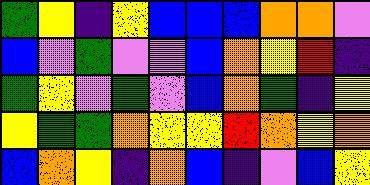[["green", "yellow", "indigo", "yellow", "blue", "blue", "blue", "orange", "orange", "violet"], ["blue", "violet", "green", "violet", "violet", "blue", "orange", "yellow", "red", "indigo"], ["green", "yellow", "violet", "green", "violet", "blue", "orange", "green", "indigo", "yellow"], ["yellow", "green", "green", "orange", "yellow", "yellow", "red", "orange", "yellow", "orange"], ["blue", "orange", "yellow", "indigo", "orange", "blue", "indigo", "violet", "blue", "yellow"]]